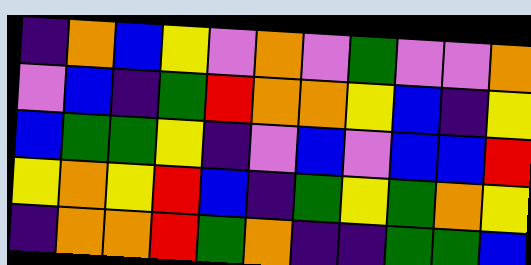[["indigo", "orange", "blue", "yellow", "violet", "orange", "violet", "green", "violet", "violet", "orange"], ["violet", "blue", "indigo", "green", "red", "orange", "orange", "yellow", "blue", "indigo", "yellow"], ["blue", "green", "green", "yellow", "indigo", "violet", "blue", "violet", "blue", "blue", "red"], ["yellow", "orange", "yellow", "red", "blue", "indigo", "green", "yellow", "green", "orange", "yellow"], ["indigo", "orange", "orange", "red", "green", "orange", "indigo", "indigo", "green", "green", "blue"]]